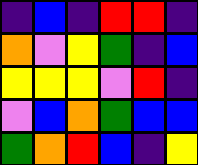[["indigo", "blue", "indigo", "red", "red", "indigo"], ["orange", "violet", "yellow", "green", "indigo", "blue"], ["yellow", "yellow", "yellow", "violet", "red", "indigo"], ["violet", "blue", "orange", "green", "blue", "blue"], ["green", "orange", "red", "blue", "indigo", "yellow"]]